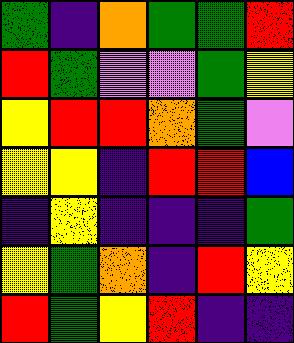[["green", "indigo", "orange", "green", "green", "red"], ["red", "green", "violet", "violet", "green", "yellow"], ["yellow", "red", "red", "orange", "green", "violet"], ["yellow", "yellow", "indigo", "red", "red", "blue"], ["indigo", "yellow", "indigo", "indigo", "indigo", "green"], ["yellow", "green", "orange", "indigo", "red", "yellow"], ["red", "green", "yellow", "red", "indigo", "indigo"]]